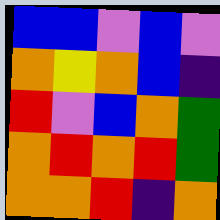[["blue", "blue", "violet", "blue", "violet"], ["orange", "yellow", "orange", "blue", "indigo"], ["red", "violet", "blue", "orange", "green"], ["orange", "red", "orange", "red", "green"], ["orange", "orange", "red", "indigo", "orange"]]